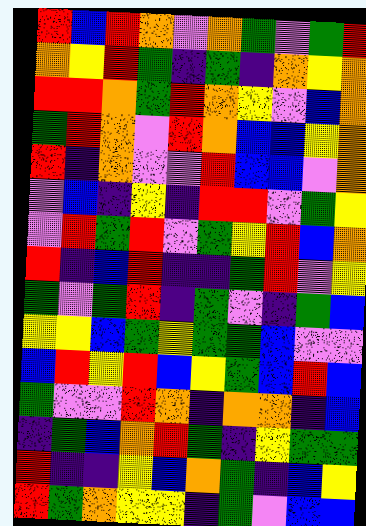[["red", "blue", "red", "orange", "violet", "orange", "green", "violet", "green", "red"], ["orange", "yellow", "red", "green", "indigo", "green", "indigo", "orange", "yellow", "orange"], ["red", "red", "orange", "green", "red", "orange", "yellow", "violet", "blue", "orange"], ["green", "red", "orange", "violet", "red", "orange", "blue", "blue", "yellow", "orange"], ["red", "indigo", "orange", "violet", "violet", "red", "blue", "blue", "violet", "orange"], ["violet", "blue", "indigo", "yellow", "indigo", "red", "red", "violet", "green", "yellow"], ["violet", "red", "green", "red", "violet", "green", "yellow", "red", "blue", "orange"], ["red", "indigo", "blue", "red", "indigo", "indigo", "green", "red", "violet", "yellow"], ["green", "violet", "green", "red", "indigo", "green", "violet", "indigo", "green", "blue"], ["yellow", "yellow", "blue", "green", "yellow", "green", "green", "blue", "violet", "violet"], ["blue", "red", "yellow", "red", "blue", "yellow", "green", "blue", "red", "blue"], ["green", "violet", "violet", "red", "orange", "indigo", "orange", "orange", "indigo", "blue"], ["indigo", "green", "blue", "orange", "red", "green", "indigo", "yellow", "green", "green"], ["red", "indigo", "indigo", "yellow", "blue", "orange", "green", "indigo", "blue", "yellow"], ["red", "green", "orange", "yellow", "yellow", "indigo", "green", "violet", "blue", "blue"]]